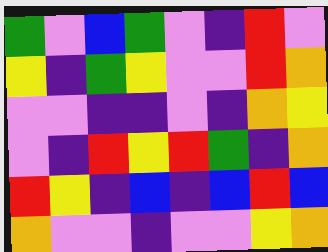[["green", "violet", "blue", "green", "violet", "indigo", "red", "violet"], ["yellow", "indigo", "green", "yellow", "violet", "violet", "red", "orange"], ["violet", "violet", "indigo", "indigo", "violet", "indigo", "orange", "yellow"], ["violet", "indigo", "red", "yellow", "red", "green", "indigo", "orange"], ["red", "yellow", "indigo", "blue", "indigo", "blue", "red", "blue"], ["orange", "violet", "violet", "indigo", "violet", "violet", "yellow", "orange"]]